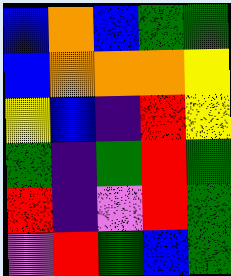[["blue", "orange", "blue", "green", "green"], ["blue", "orange", "orange", "orange", "yellow"], ["yellow", "blue", "indigo", "red", "yellow"], ["green", "indigo", "green", "red", "green"], ["red", "indigo", "violet", "red", "green"], ["violet", "red", "green", "blue", "green"]]